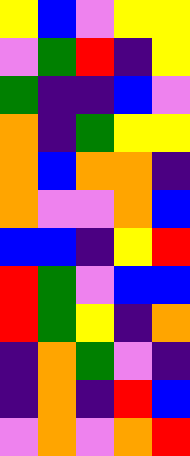[["yellow", "blue", "violet", "yellow", "yellow"], ["violet", "green", "red", "indigo", "yellow"], ["green", "indigo", "indigo", "blue", "violet"], ["orange", "indigo", "green", "yellow", "yellow"], ["orange", "blue", "orange", "orange", "indigo"], ["orange", "violet", "violet", "orange", "blue"], ["blue", "blue", "indigo", "yellow", "red"], ["red", "green", "violet", "blue", "blue"], ["red", "green", "yellow", "indigo", "orange"], ["indigo", "orange", "green", "violet", "indigo"], ["indigo", "orange", "indigo", "red", "blue"], ["violet", "orange", "violet", "orange", "red"]]